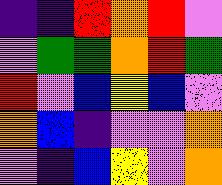[["indigo", "indigo", "red", "orange", "red", "violet"], ["violet", "green", "green", "orange", "red", "green"], ["red", "violet", "blue", "yellow", "blue", "violet"], ["orange", "blue", "indigo", "violet", "violet", "orange"], ["violet", "indigo", "blue", "yellow", "violet", "orange"]]